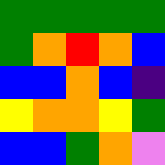[["green", "green", "green", "green", "green"], ["green", "orange", "red", "orange", "blue"], ["blue", "blue", "orange", "blue", "indigo"], ["yellow", "orange", "orange", "yellow", "green"], ["blue", "blue", "green", "orange", "violet"]]